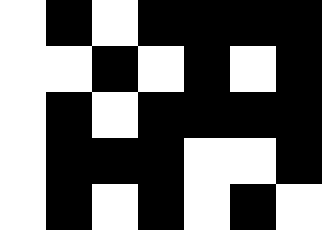[["white", "black", "white", "black", "black", "black", "black"], ["white", "white", "black", "white", "black", "white", "black"], ["white", "black", "white", "black", "black", "black", "black"], ["white", "black", "black", "black", "white", "white", "black"], ["white", "black", "white", "black", "white", "black", "white"]]